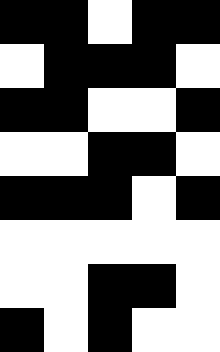[["black", "black", "white", "black", "black"], ["white", "black", "black", "black", "white"], ["black", "black", "white", "white", "black"], ["white", "white", "black", "black", "white"], ["black", "black", "black", "white", "black"], ["white", "white", "white", "white", "white"], ["white", "white", "black", "black", "white"], ["black", "white", "black", "white", "white"]]